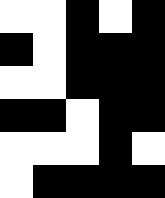[["white", "white", "black", "white", "black"], ["black", "white", "black", "black", "black"], ["white", "white", "black", "black", "black"], ["black", "black", "white", "black", "black"], ["white", "white", "white", "black", "white"], ["white", "black", "black", "black", "black"]]